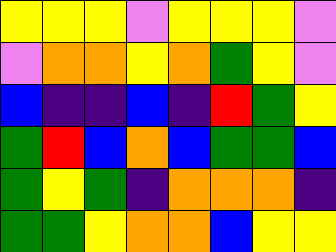[["yellow", "yellow", "yellow", "violet", "yellow", "yellow", "yellow", "violet"], ["violet", "orange", "orange", "yellow", "orange", "green", "yellow", "violet"], ["blue", "indigo", "indigo", "blue", "indigo", "red", "green", "yellow"], ["green", "red", "blue", "orange", "blue", "green", "green", "blue"], ["green", "yellow", "green", "indigo", "orange", "orange", "orange", "indigo"], ["green", "green", "yellow", "orange", "orange", "blue", "yellow", "yellow"]]